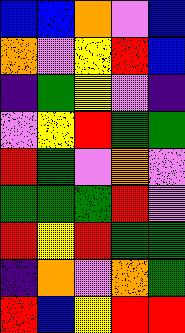[["blue", "blue", "orange", "violet", "blue"], ["orange", "violet", "yellow", "red", "blue"], ["indigo", "green", "yellow", "violet", "indigo"], ["violet", "yellow", "red", "green", "green"], ["red", "green", "violet", "orange", "violet"], ["green", "green", "green", "red", "violet"], ["red", "yellow", "red", "green", "green"], ["indigo", "orange", "violet", "orange", "green"], ["red", "blue", "yellow", "red", "red"]]